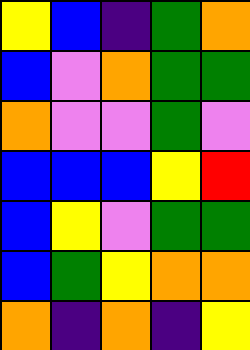[["yellow", "blue", "indigo", "green", "orange"], ["blue", "violet", "orange", "green", "green"], ["orange", "violet", "violet", "green", "violet"], ["blue", "blue", "blue", "yellow", "red"], ["blue", "yellow", "violet", "green", "green"], ["blue", "green", "yellow", "orange", "orange"], ["orange", "indigo", "orange", "indigo", "yellow"]]